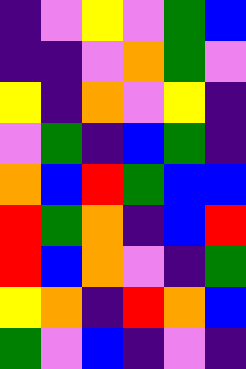[["indigo", "violet", "yellow", "violet", "green", "blue"], ["indigo", "indigo", "violet", "orange", "green", "violet"], ["yellow", "indigo", "orange", "violet", "yellow", "indigo"], ["violet", "green", "indigo", "blue", "green", "indigo"], ["orange", "blue", "red", "green", "blue", "blue"], ["red", "green", "orange", "indigo", "blue", "red"], ["red", "blue", "orange", "violet", "indigo", "green"], ["yellow", "orange", "indigo", "red", "orange", "blue"], ["green", "violet", "blue", "indigo", "violet", "indigo"]]